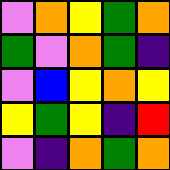[["violet", "orange", "yellow", "green", "orange"], ["green", "violet", "orange", "green", "indigo"], ["violet", "blue", "yellow", "orange", "yellow"], ["yellow", "green", "yellow", "indigo", "red"], ["violet", "indigo", "orange", "green", "orange"]]